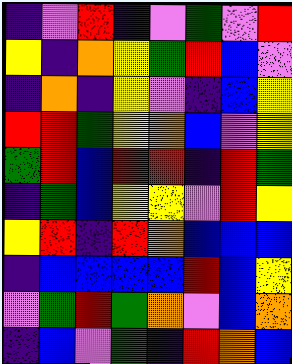[["indigo", "violet", "red", "indigo", "violet", "green", "violet", "red"], ["yellow", "indigo", "orange", "yellow", "green", "red", "blue", "violet"], ["indigo", "orange", "indigo", "yellow", "violet", "indigo", "blue", "yellow"], ["red", "red", "green", "yellow", "orange", "blue", "violet", "yellow"], ["green", "red", "blue", "red", "red", "indigo", "red", "green"], ["indigo", "green", "blue", "yellow", "yellow", "violet", "red", "yellow"], ["yellow", "red", "indigo", "red", "orange", "blue", "blue", "blue"], ["indigo", "blue", "blue", "blue", "blue", "red", "blue", "yellow"], ["violet", "green", "red", "green", "orange", "violet", "blue", "orange"], ["indigo", "blue", "violet", "green", "indigo", "red", "orange", "blue"]]